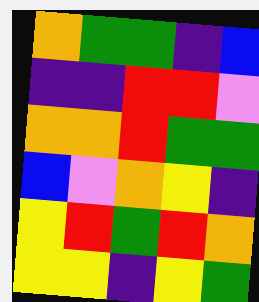[["orange", "green", "green", "indigo", "blue"], ["indigo", "indigo", "red", "red", "violet"], ["orange", "orange", "red", "green", "green"], ["blue", "violet", "orange", "yellow", "indigo"], ["yellow", "red", "green", "red", "orange"], ["yellow", "yellow", "indigo", "yellow", "green"]]